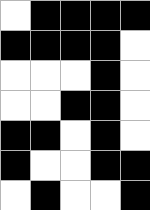[["white", "black", "black", "black", "black"], ["black", "black", "black", "black", "white"], ["white", "white", "white", "black", "white"], ["white", "white", "black", "black", "white"], ["black", "black", "white", "black", "white"], ["black", "white", "white", "black", "black"], ["white", "black", "white", "white", "black"]]